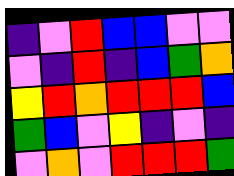[["indigo", "violet", "red", "blue", "blue", "violet", "violet"], ["violet", "indigo", "red", "indigo", "blue", "green", "orange"], ["yellow", "red", "orange", "red", "red", "red", "blue"], ["green", "blue", "violet", "yellow", "indigo", "violet", "indigo"], ["violet", "orange", "violet", "red", "red", "red", "green"]]